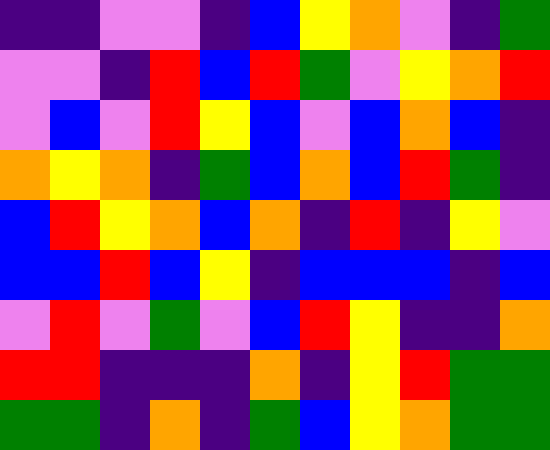[["indigo", "indigo", "violet", "violet", "indigo", "blue", "yellow", "orange", "violet", "indigo", "green"], ["violet", "violet", "indigo", "red", "blue", "red", "green", "violet", "yellow", "orange", "red"], ["violet", "blue", "violet", "red", "yellow", "blue", "violet", "blue", "orange", "blue", "indigo"], ["orange", "yellow", "orange", "indigo", "green", "blue", "orange", "blue", "red", "green", "indigo"], ["blue", "red", "yellow", "orange", "blue", "orange", "indigo", "red", "indigo", "yellow", "violet"], ["blue", "blue", "red", "blue", "yellow", "indigo", "blue", "blue", "blue", "indigo", "blue"], ["violet", "red", "violet", "green", "violet", "blue", "red", "yellow", "indigo", "indigo", "orange"], ["red", "red", "indigo", "indigo", "indigo", "orange", "indigo", "yellow", "red", "green", "green"], ["green", "green", "indigo", "orange", "indigo", "green", "blue", "yellow", "orange", "green", "green"]]